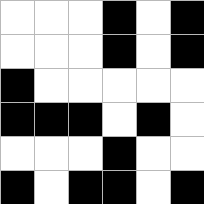[["white", "white", "white", "black", "white", "black"], ["white", "white", "white", "black", "white", "black"], ["black", "white", "white", "white", "white", "white"], ["black", "black", "black", "white", "black", "white"], ["white", "white", "white", "black", "white", "white"], ["black", "white", "black", "black", "white", "black"]]